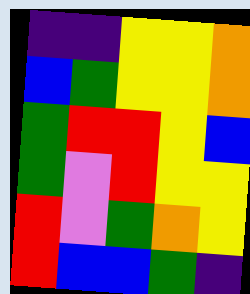[["indigo", "indigo", "yellow", "yellow", "orange"], ["blue", "green", "yellow", "yellow", "orange"], ["green", "red", "red", "yellow", "blue"], ["green", "violet", "red", "yellow", "yellow"], ["red", "violet", "green", "orange", "yellow"], ["red", "blue", "blue", "green", "indigo"]]